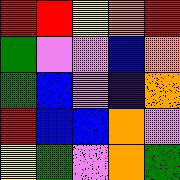[["red", "red", "yellow", "orange", "red"], ["green", "violet", "violet", "blue", "orange"], ["green", "blue", "violet", "indigo", "orange"], ["red", "blue", "blue", "orange", "violet"], ["yellow", "green", "violet", "orange", "green"]]